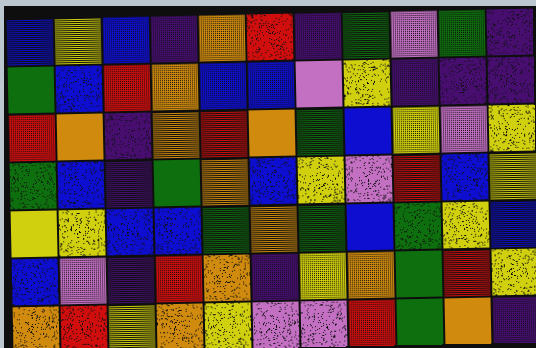[["blue", "yellow", "blue", "indigo", "orange", "red", "indigo", "green", "violet", "green", "indigo"], ["green", "blue", "red", "orange", "blue", "blue", "violet", "yellow", "indigo", "indigo", "indigo"], ["red", "orange", "indigo", "orange", "red", "orange", "green", "blue", "yellow", "violet", "yellow"], ["green", "blue", "indigo", "green", "orange", "blue", "yellow", "violet", "red", "blue", "yellow"], ["yellow", "yellow", "blue", "blue", "green", "orange", "green", "blue", "green", "yellow", "blue"], ["blue", "violet", "indigo", "red", "orange", "indigo", "yellow", "orange", "green", "red", "yellow"], ["orange", "red", "yellow", "orange", "yellow", "violet", "violet", "red", "green", "orange", "indigo"]]